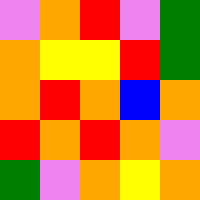[["violet", "orange", "red", "violet", "green"], ["orange", "yellow", "yellow", "red", "green"], ["orange", "red", "orange", "blue", "orange"], ["red", "orange", "red", "orange", "violet"], ["green", "violet", "orange", "yellow", "orange"]]